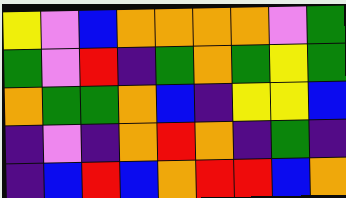[["yellow", "violet", "blue", "orange", "orange", "orange", "orange", "violet", "green"], ["green", "violet", "red", "indigo", "green", "orange", "green", "yellow", "green"], ["orange", "green", "green", "orange", "blue", "indigo", "yellow", "yellow", "blue"], ["indigo", "violet", "indigo", "orange", "red", "orange", "indigo", "green", "indigo"], ["indigo", "blue", "red", "blue", "orange", "red", "red", "blue", "orange"]]